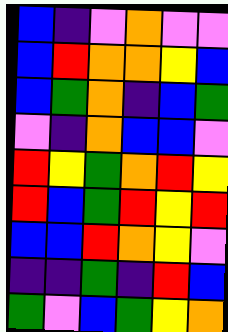[["blue", "indigo", "violet", "orange", "violet", "violet"], ["blue", "red", "orange", "orange", "yellow", "blue"], ["blue", "green", "orange", "indigo", "blue", "green"], ["violet", "indigo", "orange", "blue", "blue", "violet"], ["red", "yellow", "green", "orange", "red", "yellow"], ["red", "blue", "green", "red", "yellow", "red"], ["blue", "blue", "red", "orange", "yellow", "violet"], ["indigo", "indigo", "green", "indigo", "red", "blue"], ["green", "violet", "blue", "green", "yellow", "orange"]]